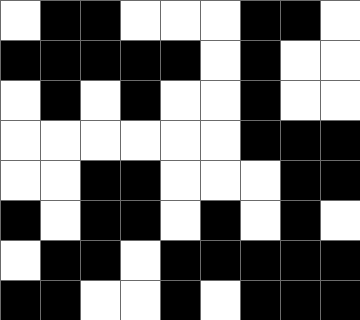[["white", "black", "black", "white", "white", "white", "black", "black", "white"], ["black", "black", "black", "black", "black", "white", "black", "white", "white"], ["white", "black", "white", "black", "white", "white", "black", "white", "white"], ["white", "white", "white", "white", "white", "white", "black", "black", "black"], ["white", "white", "black", "black", "white", "white", "white", "black", "black"], ["black", "white", "black", "black", "white", "black", "white", "black", "white"], ["white", "black", "black", "white", "black", "black", "black", "black", "black"], ["black", "black", "white", "white", "black", "white", "black", "black", "black"]]